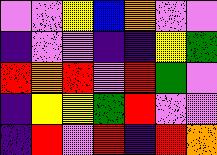[["violet", "violet", "yellow", "blue", "orange", "violet", "violet"], ["indigo", "violet", "violet", "indigo", "indigo", "yellow", "green"], ["red", "orange", "red", "violet", "red", "green", "violet"], ["indigo", "yellow", "yellow", "green", "red", "violet", "violet"], ["indigo", "red", "violet", "red", "indigo", "red", "orange"]]